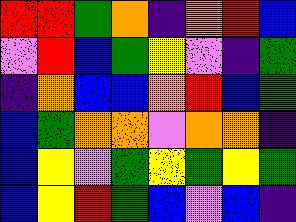[["red", "red", "green", "orange", "indigo", "orange", "red", "blue"], ["violet", "red", "blue", "green", "yellow", "violet", "indigo", "green"], ["indigo", "orange", "blue", "blue", "orange", "red", "blue", "green"], ["blue", "green", "orange", "orange", "violet", "orange", "orange", "indigo"], ["blue", "yellow", "violet", "green", "yellow", "green", "yellow", "green"], ["blue", "yellow", "red", "green", "blue", "violet", "blue", "indigo"]]